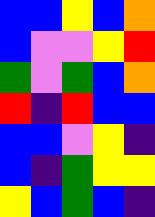[["blue", "blue", "yellow", "blue", "orange"], ["blue", "violet", "violet", "yellow", "red"], ["green", "violet", "green", "blue", "orange"], ["red", "indigo", "red", "blue", "blue"], ["blue", "blue", "violet", "yellow", "indigo"], ["blue", "indigo", "green", "yellow", "yellow"], ["yellow", "blue", "green", "blue", "indigo"]]